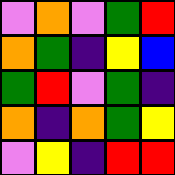[["violet", "orange", "violet", "green", "red"], ["orange", "green", "indigo", "yellow", "blue"], ["green", "red", "violet", "green", "indigo"], ["orange", "indigo", "orange", "green", "yellow"], ["violet", "yellow", "indigo", "red", "red"]]